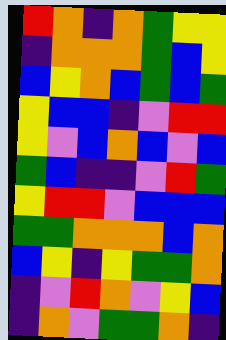[["red", "orange", "indigo", "orange", "green", "yellow", "yellow"], ["indigo", "orange", "orange", "orange", "green", "blue", "yellow"], ["blue", "yellow", "orange", "blue", "green", "blue", "green"], ["yellow", "blue", "blue", "indigo", "violet", "red", "red"], ["yellow", "violet", "blue", "orange", "blue", "violet", "blue"], ["green", "blue", "indigo", "indigo", "violet", "red", "green"], ["yellow", "red", "red", "violet", "blue", "blue", "blue"], ["green", "green", "orange", "orange", "orange", "blue", "orange"], ["blue", "yellow", "indigo", "yellow", "green", "green", "orange"], ["indigo", "violet", "red", "orange", "violet", "yellow", "blue"], ["indigo", "orange", "violet", "green", "green", "orange", "indigo"]]